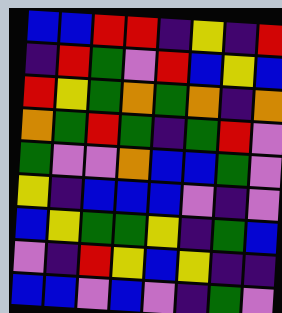[["blue", "blue", "red", "red", "indigo", "yellow", "indigo", "red"], ["indigo", "red", "green", "violet", "red", "blue", "yellow", "blue"], ["red", "yellow", "green", "orange", "green", "orange", "indigo", "orange"], ["orange", "green", "red", "green", "indigo", "green", "red", "violet"], ["green", "violet", "violet", "orange", "blue", "blue", "green", "violet"], ["yellow", "indigo", "blue", "blue", "blue", "violet", "indigo", "violet"], ["blue", "yellow", "green", "green", "yellow", "indigo", "green", "blue"], ["violet", "indigo", "red", "yellow", "blue", "yellow", "indigo", "indigo"], ["blue", "blue", "violet", "blue", "violet", "indigo", "green", "violet"]]